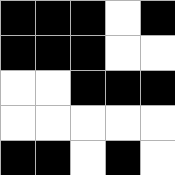[["black", "black", "black", "white", "black"], ["black", "black", "black", "white", "white"], ["white", "white", "black", "black", "black"], ["white", "white", "white", "white", "white"], ["black", "black", "white", "black", "white"]]